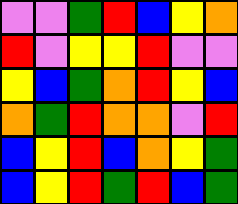[["violet", "violet", "green", "red", "blue", "yellow", "orange"], ["red", "violet", "yellow", "yellow", "red", "violet", "violet"], ["yellow", "blue", "green", "orange", "red", "yellow", "blue"], ["orange", "green", "red", "orange", "orange", "violet", "red"], ["blue", "yellow", "red", "blue", "orange", "yellow", "green"], ["blue", "yellow", "red", "green", "red", "blue", "green"]]